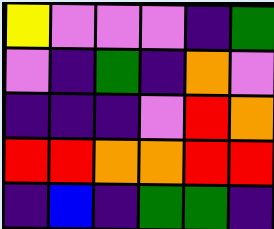[["yellow", "violet", "violet", "violet", "indigo", "green"], ["violet", "indigo", "green", "indigo", "orange", "violet"], ["indigo", "indigo", "indigo", "violet", "red", "orange"], ["red", "red", "orange", "orange", "red", "red"], ["indigo", "blue", "indigo", "green", "green", "indigo"]]